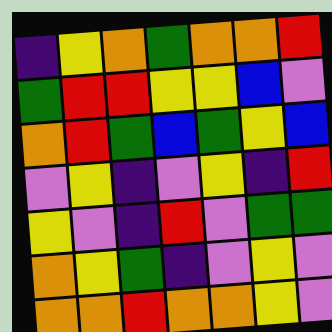[["indigo", "yellow", "orange", "green", "orange", "orange", "red"], ["green", "red", "red", "yellow", "yellow", "blue", "violet"], ["orange", "red", "green", "blue", "green", "yellow", "blue"], ["violet", "yellow", "indigo", "violet", "yellow", "indigo", "red"], ["yellow", "violet", "indigo", "red", "violet", "green", "green"], ["orange", "yellow", "green", "indigo", "violet", "yellow", "violet"], ["orange", "orange", "red", "orange", "orange", "yellow", "violet"]]